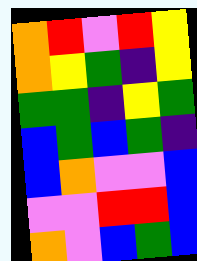[["orange", "red", "violet", "red", "yellow"], ["orange", "yellow", "green", "indigo", "yellow"], ["green", "green", "indigo", "yellow", "green"], ["blue", "green", "blue", "green", "indigo"], ["blue", "orange", "violet", "violet", "blue"], ["violet", "violet", "red", "red", "blue"], ["orange", "violet", "blue", "green", "blue"]]